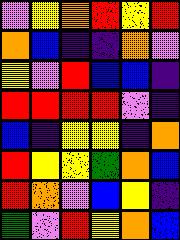[["violet", "yellow", "orange", "red", "yellow", "red"], ["orange", "blue", "indigo", "indigo", "orange", "violet"], ["yellow", "violet", "red", "blue", "blue", "indigo"], ["red", "red", "red", "red", "violet", "indigo"], ["blue", "indigo", "yellow", "yellow", "indigo", "orange"], ["red", "yellow", "yellow", "green", "orange", "blue"], ["red", "orange", "violet", "blue", "yellow", "indigo"], ["green", "violet", "red", "yellow", "orange", "blue"]]